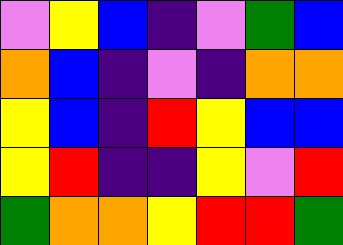[["violet", "yellow", "blue", "indigo", "violet", "green", "blue"], ["orange", "blue", "indigo", "violet", "indigo", "orange", "orange"], ["yellow", "blue", "indigo", "red", "yellow", "blue", "blue"], ["yellow", "red", "indigo", "indigo", "yellow", "violet", "red"], ["green", "orange", "orange", "yellow", "red", "red", "green"]]